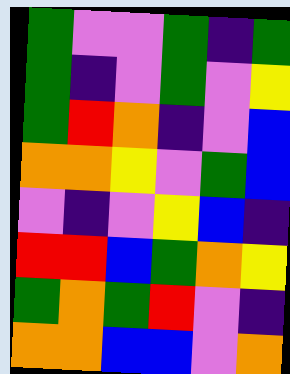[["green", "violet", "violet", "green", "indigo", "green"], ["green", "indigo", "violet", "green", "violet", "yellow"], ["green", "red", "orange", "indigo", "violet", "blue"], ["orange", "orange", "yellow", "violet", "green", "blue"], ["violet", "indigo", "violet", "yellow", "blue", "indigo"], ["red", "red", "blue", "green", "orange", "yellow"], ["green", "orange", "green", "red", "violet", "indigo"], ["orange", "orange", "blue", "blue", "violet", "orange"]]